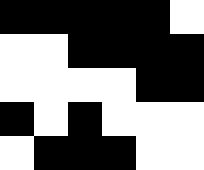[["black", "black", "black", "black", "black", "white"], ["white", "white", "black", "black", "black", "black"], ["white", "white", "white", "white", "black", "black"], ["black", "white", "black", "white", "white", "white"], ["white", "black", "black", "black", "white", "white"]]